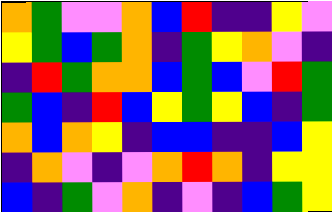[["orange", "green", "violet", "violet", "orange", "blue", "red", "indigo", "indigo", "yellow", "violet"], ["yellow", "green", "blue", "green", "orange", "indigo", "green", "yellow", "orange", "violet", "indigo"], ["indigo", "red", "green", "orange", "orange", "blue", "green", "blue", "violet", "red", "green"], ["green", "blue", "indigo", "red", "blue", "yellow", "green", "yellow", "blue", "indigo", "green"], ["orange", "blue", "orange", "yellow", "indigo", "blue", "blue", "indigo", "indigo", "blue", "yellow"], ["indigo", "orange", "violet", "indigo", "violet", "orange", "red", "orange", "indigo", "yellow", "yellow"], ["blue", "indigo", "green", "violet", "orange", "indigo", "violet", "indigo", "blue", "green", "yellow"]]